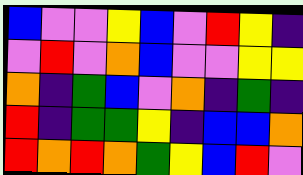[["blue", "violet", "violet", "yellow", "blue", "violet", "red", "yellow", "indigo"], ["violet", "red", "violet", "orange", "blue", "violet", "violet", "yellow", "yellow"], ["orange", "indigo", "green", "blue", "violet", "orange", "indigo", "green", "indigo"], ["red", "indigo", "green", "green", "yellow", "indigo", "blue", "blue", "orange"], ["red", "orange", "red", "orange", "green", "yellow", "blue", "red", "violet"]]